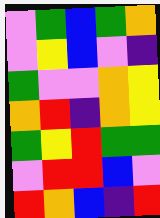[["violet", "green", "blue", "green", "orange"], ["violet", "yellow", "blue", "violet", "indigo"], ["green", "violet", "violet", "orange", "yellow"], ["orange", "red", "indigo", "orange", "yellow"], ["green", "yellow", "red", "green", "green"], ["violet", "red", "red", "blue", "violet"], ["red", "orange", "blue", "indigo", "red"]]